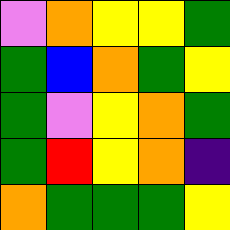[["violet", "orange", "yellow", "yellow", "green"], ["green", "blue", "orange", "green", "yellow"], ["green", "violet", "yellow", "orange", "green"], ["green", "red", "yellow", "orange", "indigo"], ["orange", "green", "green", "green", "yellow"]]